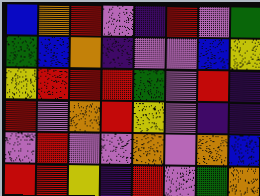[["blue", "orange", "red", "violet", "indigo", "red", "violet", "green"], ["green", "blue", "orange", "indigo", "violet", "violet", "blue", "yellow"], ["yellow", "red", "red", "red", "green", "violet", "red", "indigo"], ["red", "violet", "orange", "red", "yellow", "violet", "indigo", "indigo"], ["violet", "red", "violet", "violet", "orange", "violet", "orange", "blue"], ["red", "red", "yellow", "indigo", "red", "violet", "green", "orange"]]